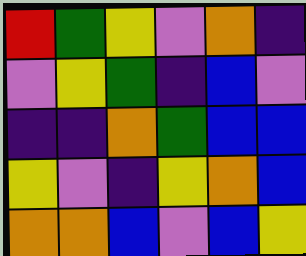[["red", "green", "yellow", "violet", "orange", "indigo"], ["violet", "yellow", "green", "indigo", "blue", "violet"], ["indigo", "indigo", "orange", "green", "blue", "blue"], ["yellow", "violet", "indigo", "yellow", "orange", "blue"], ["orange", "orange", "blue", "violet", "blue", "yellow"]]